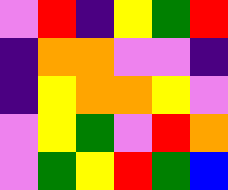[["violet", "red", "indigo", "yellow", "green", "red"], ["indigo", "orange", "orange", "violet", "violet", "indigo"], ["indigo", "yellow", "orange", "orange", "yellow", "violet"], ["violet", "yellow", "green", "violet", "red", "orange"], ["violet", "green", "yellow", "red", "green", "blue"]]